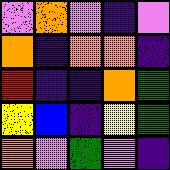[["violet", "orange", "violet", "indigo", "violet"], ["orange", "indigo", "orange", "orange", "indigo"], ["red", "indigo", "indigo", "orange", "green"], ["yellow", "blue", "indigo", "yellow", "green"], ["orange", "violet", "green", "violet", "indigo"]]